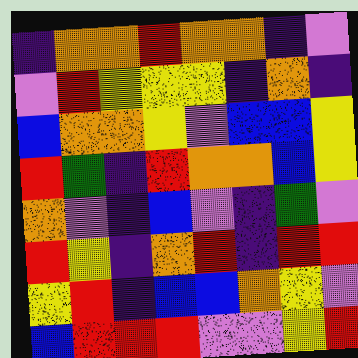[["indigo", "orange", "orange", "red", "orange", "orange", "indigo", "violet"], ["violet", "red", "yellow", "yellow", "yellow", "indigo", "orange", "indigo"], ["blue", "orange", "orange", "yellow", "violet", "blue", "blue", "yellow"], ["red", "green", "indigo", "red", "orange", "orange", "blue", "yellow"], ["orange", "violet", "indigo", "blue", "violet", "indigo", "green", "violet"], ["red", "yellow", "indigo", "orange", "red", "indigo", "red", "red"], ["yellow", "red", "indigo", "blue", "blue", "orange", "yellow", "violet"], ["blue", "red", "red", "red", "violet", "violet", "yellow", "red"]]